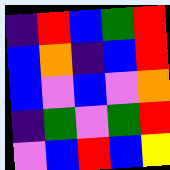[["indigo", "red", "blue", "green", "red"], ["blue", "orange", "indigo", "blue", "red"], ["blue", "violet", "blue", "violet", "orange"], ["indigo", "green", "violet", "green", "red"], ["violet", "blue", "red", "blue", "yellow"]]